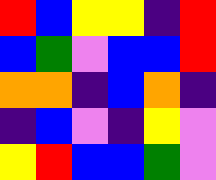[["red", "blue", "yellow", "yellow", "indigo", "red"], ["blue", "green", "violet", "blue", "blue", "red"], ["orange", "orange", "indigo", "blue", "orange", "indigo"], ["indigo", "blue", "violet", "indigo", "yellow", "violet"], ["yellow", "red", "blue", "blue", "green", "violet"]]